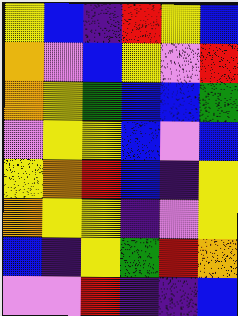[["yellow", "blue", "indigo", "red", "yellow", "blue"], ["orange", "violet", "blue", "yellow", "violet", "red"], ["orange", "yellow", "green", "blue", "blue", "green"], ["violet", "yellow", "yellow", "blue", "violet", "blue"], ["yellow", "orange", "red", "blue", "indigo", "yellow"], ["orange", "yellow", "yellow", "indigo", "violet", "yellow"], ["blue", "indigo", "yellow", "green", "red", "orange"], ["violet", "violet", "red", "indigo", "indigo", "blue"]]